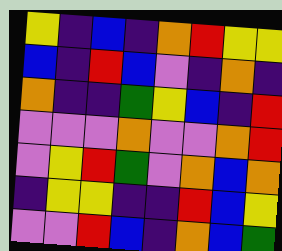[["yellow", "indigo", "blue", "indigo", "orange", "red", "yellow", "yellow"], ["blue", "indigo", "red", "blue", "violet", "indigo", "orange", "indigo"], ["orange", "indigo", "indigo", "green", "yellow", "blue", "indigo", "red"], ["violet", "violet", "violet", "orange", "violet", "violet", "orange", "red"], ["violet", "yellow", "red", "green", "violet", "orange", "blue", "orange"], ["indigo", "yellow", "yellow", "indigo", "indigo", "red", "blue", "yellow"], ["violet", "violet", "red", "blue", "indigo", "orange", "blue", "green"]]